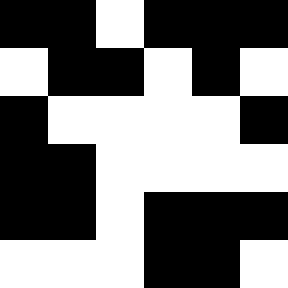[["black", "black", "white", "black", "black", "black"], ["white", "black", "black", "white", "black", "white"], ["black", "white", "white", "white", "white", "black"], ["black", "black", "white", "white", "white", "white"], ["black", "black", "white", "black", "black", "black"], ["white", "white", "white", "black", "black", "white"]]